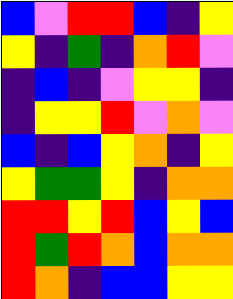[["blue", "violet", "red", "red", "blue", "indigo", "yellow"], ["yellow", "indigo", "green", "indigo", "orange", "red", "violet"], ["indigo", "blue", "indigo", "violet", "yellow", "yellow", "indigo"], ["indigo", "yellow", "yellow", "red", "violet", "orange", "violet"], ["blue", "indigo", "blue", "yellow", "orange", "indigo", "yellow"], ["yellow", "green", "green", "yellow", "indigo", "orange", "orange"], ["red", "red", "yellow", "red", "blue", "yellow", "blue"], ["red", "green", "red", "orange", "blue", "orange", "orange"], ["red", "orange", "indigo", "blue", "blue", "yellow", "yellow"]]